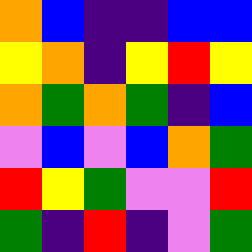[["orange", "blue", "indigo", "indigo", "blue", "blue"], ["yellow", "orange", "indigo", "yellow", "red", "yellow"], ["orange", "green", "orange", "green", "indigo", "blue"], ["violet", "blue", "violet", "blue", "orange", "green"], ["red", "yellow", "green", "violet", "violet", "red"], ["green", "indigo", "red", "indigo", "violet", "green"]]